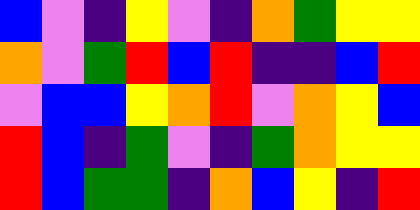[["blue", "violet", "indigo", "yellow", "violet", "indigo", "orange", "green", "yellow", "yellow"], ["orange", "violet", "green", "red", "blue", "red", "indigo", "indigo", "blue", "red"], ["violet", "blue", "blue", "yellow", "orange", "red", "violet", "orange", "yellow", "blue"], ["red", "blue", "indigo", "green", "violet", "indigo", "green", "orange", "yellow", "yellow"], ["red", "blue", "green", "green", "indigo", "orange", "blue", "yellow", "indigo", "red"]]